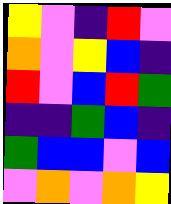[["yellow", "violet", "indigo", "red", "violet"], ["orange", "violet", "yellow", "blue", "indigo"], ["red", "violet", "blue", "red", "green"], ["indigo", "indigo", "green", "blue", "indigo"], ["green", "blue", "blue", "violet", "blue"], ["violet", "orange", "violet", "orange", "yellow"]]